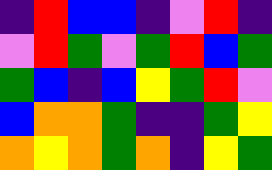[["indigo", "red", "blue", "blue", "indigo", "violet", "red", "indigo"], ["violet", "red", "green", "violet", "green", "red", "blue", "green"], ["green", "blue", "indigo", "blue", "yellow", "green", "red", "violet"], ["blue", "orange", "orange", "green", "indigo", "indigo", "green", "yellow"], ["orange", "yellow", "orange", "green", "orange", "indigo", "yellow", "green"]]